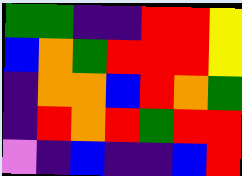[["green", "green", "indigo", "indigo", "red", "red", "yellow"], ["blue", "orange", "green", "red", "red", "red", "yellow"], ["indigo", "orange", "orange", "blue", "red", "orange", "green"], ["indigo", "red", "orange", "red", "green", "red", "red"], ["violet", "indigo", "blue", "indigo", "indigo", "blue", "red"]]